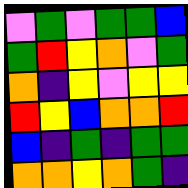[["violet", "green", "violet", "green", "green", "blue"], ["green", "red", "yellow", "orange", "violet", "green"], ["orange", "indigo", "yellow", "violet", "yellow", "yellow"], ["red", "yellow", "blue", "orange", "orange", "red"], ["blue", "indigo", "green", "indigo", "green", "green"], ["orange", "orange", "yellow", "orange", "green", "indigo"]]